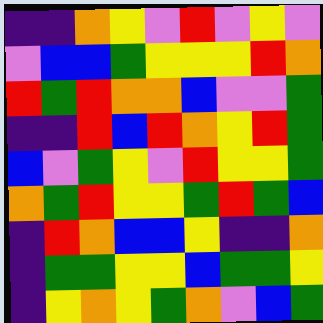[["indigo", "indigo", "orange", "yellow", "violet", "red", "violet", "yellow", "violet"], ["violet", "blue", "blue", "green", "yellow", "yellow", "yellow", "red", "orange"], ["red", "green", "red", "orange", "orange", "blue", "violet", "violet", "green"], ["indigo", "indigo", "red", "blue", "red", "orange", "yellow", "red", "green"], ["blue", "violet", "green", "yellow", "violet", "red", "yellow", "yellow", "green"], ["orange", "green", "red", "yellow", "yellow", "green", "red", "green", "blue"], ["indigo", "red", "orange", "blue", "blue", "yellow", "indigo", "indigo", "orange"], ["indigo", "green", "green", "yellow", "yellow", "blue", "green", "green", "yellow"], ["indigo", "yellow", "orange", "yellow", "green", "orange", "violet", "blue", "green"]]